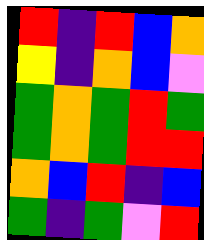[["red", "indigo", "red", "blue", "orange"], ["yellow", "indigo", "orange", "blue", "violet"], ["green", "orange", "green", "red", "green"], ["green", "orange", "green", "red", "red"], ["orange", "blue", "red", "indigo", "blue"], ["green", "indigo", "green", "violet", "red"]]